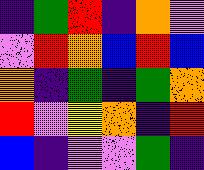[["indigo", "green", "red", "indigo", "orange", "violet"], ["violet", "red", "orange", "blue", "red", "blue"], ["orange", "indigo", "green", "indigo", "green", "orange"], ["red", "violet", "yellow", "orange", "indigo", "red"], ["blue", "indigo", "violet", "violet", "green", "indigo"]]